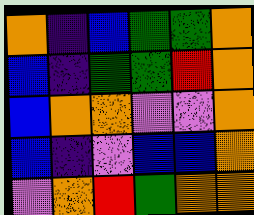[["orange", "indigo", "blue", "green", "green", "orange"], ["blue", "indigo", "green", "green", "red", "orange"], ["blue", "orange", "orange", "violet", "violet", "orange"], ["blue", "indigo", "violet", "blue", "blue", "orange"], ["violet", "orange", "red", "green", "orange", "orange"]]